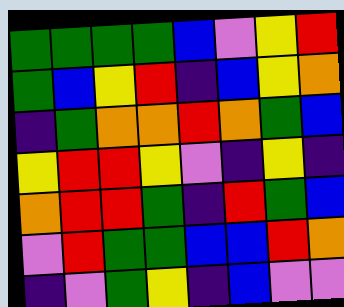[["green", "green", "green", "green", "blue", "violet", "yellow", "red"], ["green", "blue", "yellow", "red", "indigo", "blue", "yellow", "orange"], ["indigo", "green", "orange", "orange", "red", "orange", "green", "blue"], ["yellow", "red", "red", "yellow", "violet", "indigo", "yellow", "indigo"], ["orange", "red", "red", "green", "indigo", "red", "green", "blue"], ["violet", "red", "green", "green", "blue", "blue", "red", "orange"], ["indigo", "violet", "green", "yellow", "indigo", "blue", "violet", "violet"]]